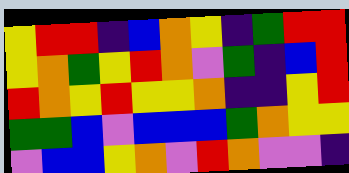[["yellow", "red", "red", "indigo", "blue", "orange", "yellow", "indigo", "green", "red", "red"], ["yellow", "orange", "green", "yellow", "red", "orange", "violet", "green", "indigo", "blue", "red"], ["red", "orange", "yellow", "red", "yellow", "yellow", "orange", "indigo", "indigo", "yellow", "red"], ["green", "green", "blue", "violet", "blue", "blue", "blue", "green", "orange", "yellow", "yellow"], ["violet", "blue", "blue", "yellow", "orange", "violet", "red", "orange", "violet", "violet", "indigo"]]